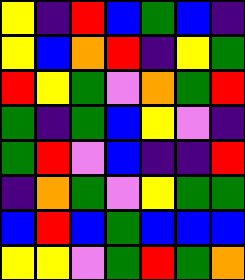[["yellow", "indigo", "red", "blue", "green", "blue", "indigo"], ["yellow", "blue", "orange", "red", "indigo", "yellow", "green"], ["red", "yellow", "green", "violet", "orange", "green", "red"], ["green", "indigo", "green", "blue", "yellow", "violet", "indigo"], ["green", "red", "violet", "blue", "indigo", "indigo", "red"], ["indigo", "orange", "green", "violet", "yellow", "green", "green"], ["blue", "red", "blue", "green", "blue", "blue", "blue"], ["yellow", "yellow", "violet", "green", "red", "green", "orange"]]